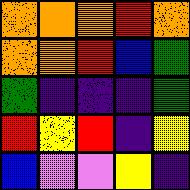[["orange", "orange", "orange", "red", "orange"], ["orange", "orange", "red", "blue", "green"], ["green", "indigo", "indigo", "indigo", "green"], ["red", "yellow", "red", "indigo", "yellow"], ["blue", "violet", "violet", "yellow", "indigo"]]